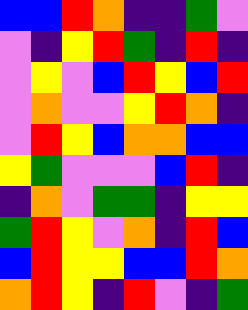[["blue", "blue", "red", "orange", "indigo", "indigo", "green", "violet"], ["violet", "indigo", "yellow", "red", "green", "indigo", "red", "indigo"], ["violet", "yellow", "violet", "blue", "red", "yellow", "blue", "red"], ["violet", "orange", "violet", "violet", "yellow", "red", "orange", "indigo"], ["violet", "red", "yellow", "blue", "orange", "orange", "blue", "blue"], ["yellow", "green", "violet", "violet", "violet", "blue", "red", "indigo"], ["indigo", "orange", "violet", "green", "green", "indigo", "yellow", "yellow"], ["green", "red", "yellow", "violet", "orange", "indigo", "red", "blue"], ["blue", "red", "yellow", "yellow", "blue", "blue", "red", "orange"], ["orange", "red", "yellow", "indigo", "red", "violet", "indigo", "green"]]